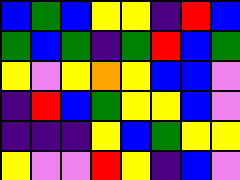[["blue", "green", "blue", "yellow", "yellow", "indigo", "red", "blue"], ["green", "blue", "green", "indigo", "green", "red", "blue", "green"], ["yellow", "violet", "yellow", "orange", "yellow", "blue", "blue", "violet"], ["indigo", "red", "blue", "green", "yellow", "yellow", "blue", "violet"], ["indigo", "indigo", "indigo", "yellow", "blue", "green", "yellow", "yellow"], ["yellow", "violet", "violet", "red", "yellow", "indigo", "blue", "violet"]]